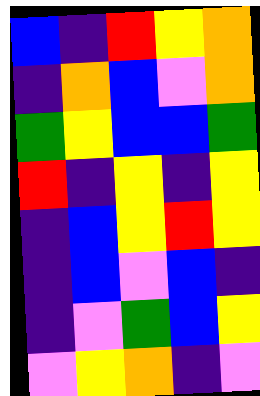[["blue", "indigo", "red", "yellow", "orange"], ["indigo", "orange", "blue", "violet", "orange"], ["green", "yellow", "blue", "blue", "green"], ["red", "indigo", "yellow", "indigo", "yellow"], ["indigo", "blue", "yellow", "red", "yellow"], ["indigo", "blue", "violet", "blue", "indigo"], ["indigo", "violet", "green", "blue", "yellow"], ["violet", "yellow", "orange", "indigo", "violet"]]